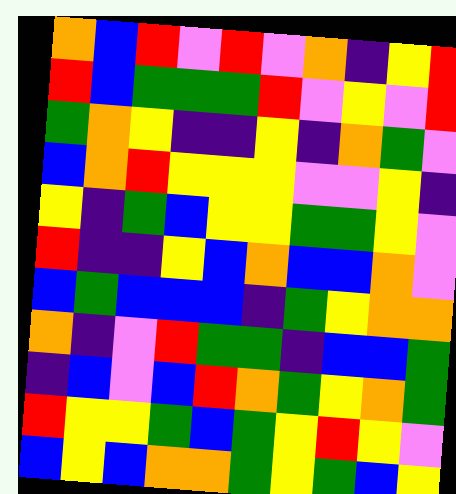[["orange", "blue", "red", "violet", "red", "violet", "orange", "indigo", "yellow", "red"], ["red", "blue", "green", "green", "green", "red", "violet", "yellow", "violet", "red"], ["green", "orange", "yellow", "indigo", "indigo", "yellow", "indigo", "orange", "green", "violet"], ["blue", "orange", "red", "yellow", "yellow", "yellow", "violet", "violet", "yellow", "indigo"], ["yellow", "indigo", "green", "blue", "yellow", "yellow", "green", "green", "yellow", "violet"], ["red", "indigo", "indigo", "yellow", "blue", "orange", "blue", "blue", "orange", "violet"], ["blue", "green", "blue", "blue", "blue", "indigo", "green", "yellow", "orange", "orange"], ["orange", "indigo", "violet", "red", "green", "green", "indigo", "blue", "blue", "green"], ["indigo", "blue", "violet", "blue", "red", "orange", "green", "yellow", "orange", "green"], ["red", "yellow", "yellow", "green", "blue", "green", "yellow", "red", "yellow", "violet"], ["blue", "yellow", "blue", "orange", "orange", "green", "yellow", "green", "blue", "yellow"]]